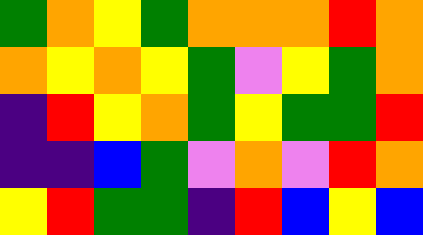[["green", "orange", "yellow", "green", "orange", "orange", "orange", "red", "orange"], ["orange", "yellow", "orange", "yellow", "green", "violet", "yellow", "green", "orange"], ["indigo", "red", "yellow", "orange", "green", "yellow", "green", "green", "red"], ["indigo", "indigo", "blue", "green", "violet", "orange", "violet", "red", "orange"], ["yellow", "red", "green", "green", "indigo", "red", "blue", "yellow", "blue"]]